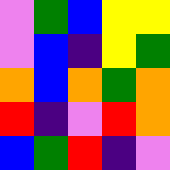[["violet", "green", "blue", "yellow", "yellow"], ["violet", "blue", "indigo", "yellow", "green"], ["orange", "blue", "orange", "green", "orange"], ["red", "indigo", "violet", "red", "orange"], ["blue", "green", "red", "indigo", "violet"]]